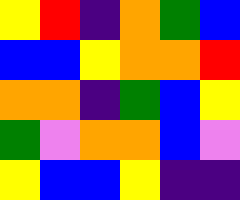[["yellow", "red", "indigo", "orange", "green", "blue"], ["blue", "blue", "yellow", "orange", "orange", "red"], ["orange", "orange", "indigo", "green", "blue", "yellow"], ["green", "violet", "orange", "orange", "blue", "violet"], ["yellow", "blue", "blue", "yellow", "indigo", "indigo"]]